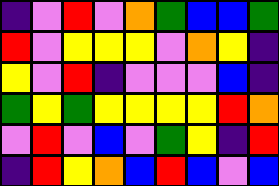[["indigo", "violet", "red", "violet", "orange", "green", "blue", "blue", "green"], ["red", "violet", "yellow", "yellow", "yellow", "violet", "orange", "yellow", "indigo"], ["yellow", "violet", "red", "indigo", "violet", "violet", "violet", "blue", "indigo"], ["green", "yellow", "green", "yellow", "yellow", "yellow", "yellow", "red", "orange"], ["violet", "red", "violet", "blue", "violet", "green", "yellow", "indigo", "red"], ["indigo", "red", "yellow", "orange", "blue", "red", "blue", "violet", "blue"]]